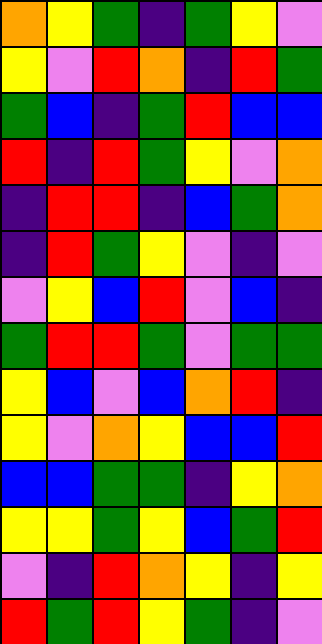[["orange", "yellow", "green", "indigo", "green", "yellow", "violet"], ["yellow", "violet", "red", "orange", "indigo", "red", "green"], ["green", "blue", "indigo", "green", "red", "blue", "blue"], ["red", "indigo", "red", "green", "yellow", "violet", "orange"], ["indigo", "red", "red", "indigo", "blue", "green", "orange"], ["indigo", "red", "green", "yellow", "violet", "indigo", "violet"], ["violet", "yellow", "blue", "red", "violet", "blue", "indigo"], ["green", "red", "red", "green", "violet", "green", "green"], ["yellow", "blue", "violet", "blue", "orange", "red", "indigo"], ["yellow", "violet", "orange", "yellow", "blue", "blue", "red"], ["blue", "blue", "green", "green", "indigo", "yellow", "orange"], ["yellow", "yellow", "green", "yellow", "blue", "green", "red"], ["violet", "indigo", "red", "orange", "yellow", "indigo", "yellow"], ["red", "green", "red", "yellow", "green", "indigo", "violet"]]